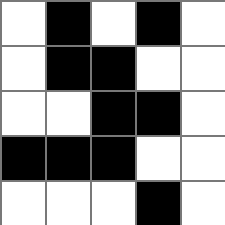[["white", "black", "white", "black", "white"], ["white", "black", "black", "white", "white"], ["white", "white", "black", "black", "white"], ["black", "black", "black", "white", "white"], ["white", "white", "white", "black", "white"]]